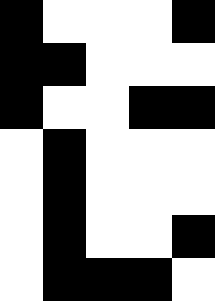[["black", "white", "white", "white", "black"], ["black", "black", "white", "white", "white"], ["black", "white", "white", "black", "black"], ["white", "black", "white", "white", "white"], ["white", "black", "white", "white", "white"], ["white", "black", "white", "white", "black"], ["white", "black", "black", "black", "white"]]